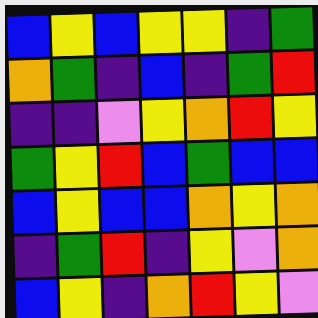[["blue", "yellow", "blue", "yellow", "yellow", "indigo", "green"], ["orange", "green", "indigo", "blue", "indigo", "green", "red"], ["indigo", "indigo", "violet", "yellow", "orange", "red", "yellow"], ["green", "yellow", "red", "blue", "green", "blue", "blue"], ["blue", "yellow", "blue", "blue", "orange", "yellow", "orange"], ["indigo", "green", "red", "indigo", "yellow", "violet", "orange"], ["blue", "yellow", "indigo", "orange", "red", "yellow", "violet"]]